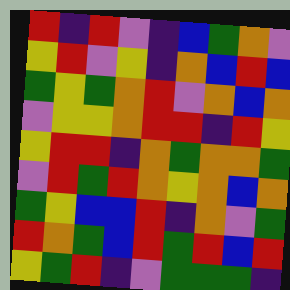[["red", "indigo", "red", "violet", "indigo", "blue", "green", "orange", "violet"], ["yellow", "red", "violet", "yellow", "indigo", "orange", "blue", "red", "blue"], ["green", "yellow", "green", "orange", "red", "violet", "orange", "blue", "orange"], ["violet", "yellow", "yellow", "orange", "red", "red", "indigo", "red", "yellow"], ["yellow", "red", "red", "indigo", "orange", "green", "orange", "orange", "green"], ["violet", "red", "green", "red", "orange", "yellow", "orange", "blue", "orange"], ["green", "yellow", "blue", "blue", "red", "indigo", "orange", "violet", "green"], ["red", "orange", "green", "blue", "red", "green", "red", "blue", "red"], ["yellow", "green", "red", "indigo", "violet", "green", "green", "green", "indigo"]]